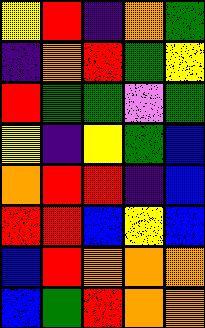[["yellow", "red", "indigo", "orange", "green"], ["indigo", "orange", "red", "green", "yellow"], ["red", "green", "green", "violet", "green"], ["yellow", "indigo", "yellow", "green", "blue"], ["orange", "red", "red", "indigo", "blue"], ["red", "red", "blue", "yellow", "blue"], ["blue", "red", "orange", "orange", "orange"], ["blue", "green", "red", "orange", "orange"]]